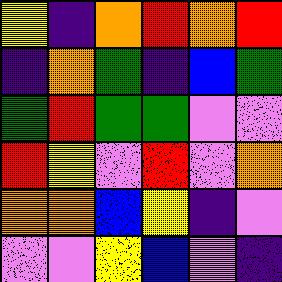[["yellow", "indigo", "orange", "red", "orange", "red"], ["indigo", "orange", "green", "indigo", "blue", "green"], ["green", "red", "green", "green", "violet", "violet"], ["red", "yellow", "violet", "red", "violet", "orange"], ["orange", "orange", "blue", "yellow", "indigo", "violet"], ["violet", "violet", "yellow", "blue", "violet", "indigo"]]